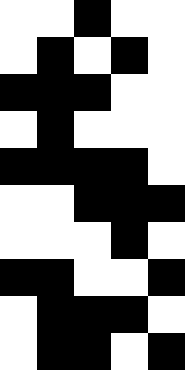[["white", "white", "black", "white", "white"], ["white", "black", "white", "black", "white"], ["black", "black", "black", "white", "white"], ["white", "black", "white", "white", "white"], ["black", "black", "black", "black", "white"], ["white", "white", "black", "black", "black"], ["white", "white", "white", "black", "white"], ["black", "black", "white", "white", "black"], ["white", "black", "black", "black", "white"], ["white", "black", "black", "white", "black"]]